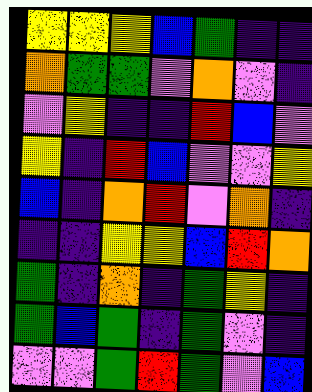[["yellow", "yellow", "yellow", "blue", "green", "indigo", "indigo"], ["orange", "green", "green", "violet", "orange", "violet", "indigo"], ["violet", "yellow", "indigo", "indigo", "red", "blue", "violet"], ["yellow", "indigo", "red", "blue", "violet", "violet", "yellow"], ["blue", "indigo", "orange", "red", "violet", "orange", "indigo"], ["indigo", "indigo", "yellow", "yellow", "blue", "red", "orange"], ["green", "indigo", "orange", "indigo", "green", "yellow", "indigo"], ["green", "blue", "green", "indigo", "green", "violet", "indigo"], ["violet", "violet", "green", "red", "green", "violet", "blue"]]